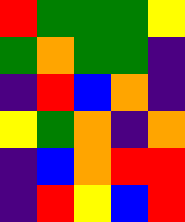[["red", "green", "green", "green", "yellow"], ["green", "orange", "green", "green", "indigo"], ["indigo", "red", "blue", "orange", "indigo"], ["yellow", "green", "orange", "indigo", "orange"], ["indigo", "blue", "orange", "red", "red"], ["indigo", "red", "yellow", "blue", "red"]]